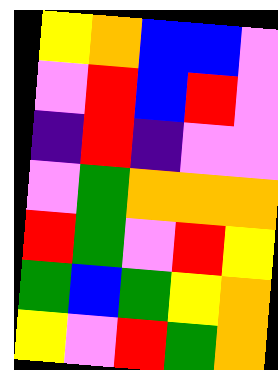[["yellow", "orange", "blue", "blue", "violet"], ["violet", "red", "blue", "red", "violet"], ["indigo", "red", "indigo", "violet", "violet"], ["violet", "green", "orange", "orange", "orange"], ["red", "green", "violet", "red", "yellow"], ["green", "blue", "green", "yellow", "orange"], ["yellow", "violet", "red", "green", "orange"]]